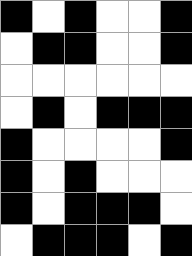[["black", "white", "black", "white", "white", "black"], ["white", "black", "black", "white", "white", "black"], ["white", "white", "white", "white", "white", "white"], ["white", "black", "white", "black", "black", "black"], ["black", "white", "white", "white", "white", "black"], ["black", "white", "black", "white", "white", "white"], ["black", "white", "black", "black", "black", "white"], ["white", "black", "black", "black", "white", "black"]]